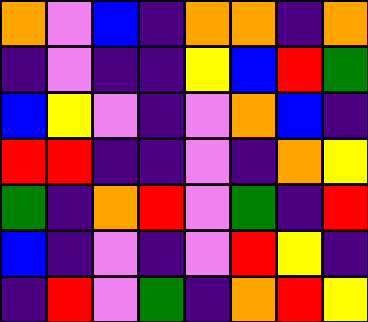[["orange", "violet", "blue", "indigo", "orange", "orange", "indigo", "orange"], ["indigo", "violet", "indigo", "indigo", "yellow", "blue", "red", "green"], ["blue", "yellow", "violet", "indigo", "violet", "orange", "blue", "indigo"], ["red", "red", "indigo", "indigo", "violet", "indigo", "orange", "yellow"], ["green", "indigo", "orange", "red", "violet", "green", "indigo", "red"], ["blue", "indigo", "violet", "indigo", "violet", "red", "yellow", "indigo"], ["indigo", "red", "violet", "green", "indigo", "orange", "red", "yellow"]]